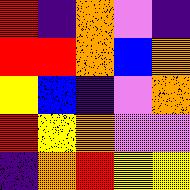[["red", "indigo", "orange", "violet", "indigo"], ["red", "red", "orange", "blue", "orange"], ["yellow", "blue", "indigo", "violet", "orange"], ["red", "yellow", "orange", "violet", "violet"], ["indigo", "orange", "red", "yellow", "yellow"]]